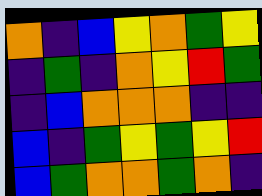[["orange", "indigo", "blue", "yellow", "orange", "green", "yellow"], ["indigo", "green", "indigo", "orange", "yellow", "red", "green"], ["indigo", "blue", "orange", "orange", "orange", "indigo", "indigo"], ["blue", "indigo", "green", "yellow", "green", "yellow", "red"], ["blue", "green", "orange", "orange", "green", "orange", "indigo"]]